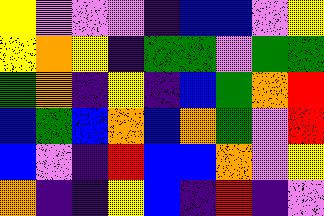[["yellow", "violet", "violet", "violet", "indigo", "blue", "blue", "violet", "yellow"], ["yellow", "orange", "yellow", "indigo", "green", "green", "violet", "green", "green"], ["green", "orange", "indigo", "yellow", "indigo", "blue", "green", "orange", "red"], ["blue", "green", "blue", "orange", "blue", "orange", "green", "violet", "red"], ["blue", "violet", "indigo", "red", "blue", "blue", "orange", "violet", "yellow"], ["orange", "indigo", "indigo", "yellow", "blue", "indigo", "red", "indigo", "violet"]]